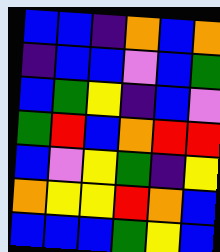[["blue", "blue", "indigo", "orange", "blue", "orange"], ["indigo", "blue", "blue", "violet", "blue", "green"], ["blue", "green", "yellow", "indigo", "blue", "violet"], ["green", "red", "blue", "orange", "red", "red"], ["blue", "violet", "yellow", "green", "indigo", "yellow"], ["orange", "yellow", "yellow", "red", "orange", "blue"], ["blue", "blue", "blue", "green", "yellow", "blue"]]